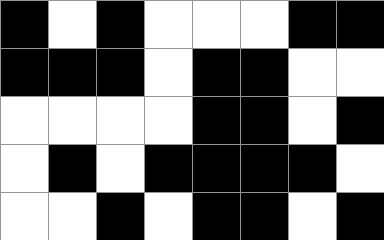[["black", "white", "black", "white", "white", "white", "black", "black"], ["black", "black", "black", "white", "black", "black", "white", "white"], ["white", "white", "white", "white", "black", "black", "white", "black"], ["white", "black", "white", "black", "black", "black", "black", "white"], ["white", "white", "black", "white", "black", "black", "white", "black"]]